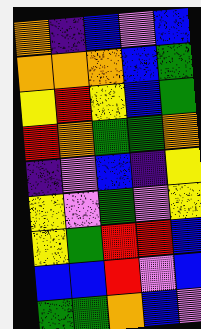[["orange", "indigo", "blue", "violet", "blue"], ["orange", "orange", "orange", "blue", "green"], ["yellow", "red", "yellow", "blue", "green"], ["red", "orange", "green", "green", "orange"], ["indigo", "violet", "blue", "indigo", "yellow"], ["yellow", "violet", "green", "violet", "yellow"], ["yellow", "green", "red", "red", "blue"], ["blue", "blue", "red", "violet", "blue"], ["green", "green", "orange", "blue", "violet"]]